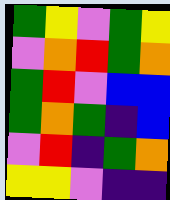[["green", "yellow", "violet", "green", "yellow"], ["violet", "orange", "red", "green", "orange"], ["green", "red", "violet", "blue", "blue"], ["green", "orange", "green", "indigo", "blue"], ["violet", "red", "indigo", "green", "orange"], ["yellow", "yellow", "violet", "indigo", "indigo"]]